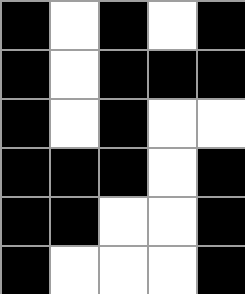[["black", "white", "black", "white", "black"], ["black", "white", "black", "black", "black"], ["black", "white", "black", "white", "white"], ["black", "black", "black", "white", "black"], ["black", "black", "white", "white", "black"], ["black", "white", "white", "white", "black"]]